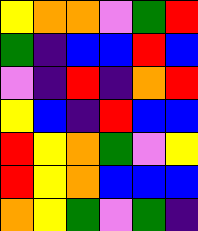[["yellow", "orange", "orange", "violet", "green", "red"], ["green", "indigo", "blue", "blue", "red", "blue"], ["violet", "indigo", "red", "indigo", "orange", "red"], ["yellow", "blue", "indigo", "red", "blue", "blue"], ["red", "yellow", "orange", "green", "violet", "yellow"], ["red", "yellow", "orange", "blue", "blue", "blue"], ["orange", "yellow", "green", "violet", "green", "indigo"]]